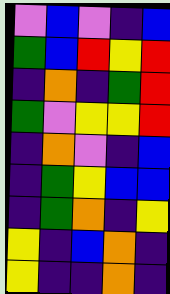[["violet", "blue", "violet", "indigo", "blue"], ["green", "blue", "red", "yellow", "red"], ["indigo", "orange", "indigo", "green", "red"], ["green", "violet", "yellow", "yellow", "red"], ["indigo", "orange", "violet", "indigo", "blue"], ["indigo", "green", "yellow", "blue", "blue"], ["indigo", "green", "orange", "indigo", "yellow"], ["yellow", "indigo", "blue", "orange", "indigo"], ["yellow", "indigo", "indigo", "orange", "indigo"]]